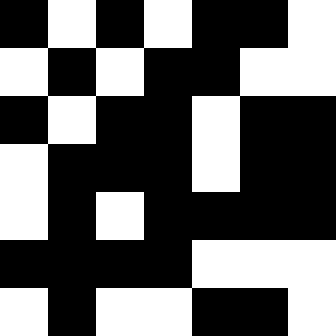[["black", "white", "black", "white", "black", "black", "white"], ["white", "black", "white", "black", "black", "white", "white"], ["black", "white", "black", "black", "white", "black", "black"], ["white", "black", "black", "black", "white", "black", "black"], ["white", "black", "white", "black", "black", "black", "black"], ["black", "black", "black", "black", "white", "white", "white"], ["white", "black", "white", "white", "black", "black", "white"]]